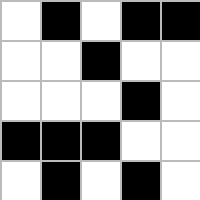[["white", "black", "white", "black", "black"], ["white", "white", "black", "white", "white"], ["white", "white", "white", "black", "white"], ["black", "black", "black", "white", "white"], ["white", "black", "white", "black", "white"]]